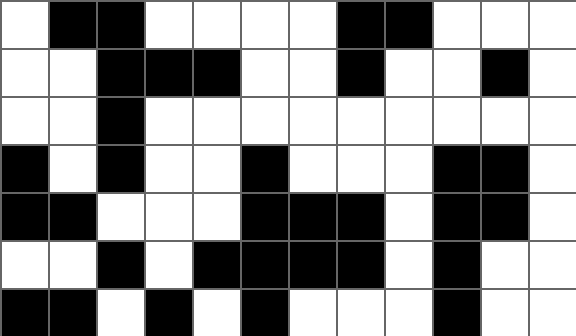[["white", "black", "black", "white", "white", "white", "white", "black", "black", "white", "white", "white"], ["white", "white", "black", "black", "black", "white", "white", "black", "white", "white", "black", "white"], ["white", "white", "black", "white", "white", "white", "white", "white", "white", "white", "white", "white"], ["black", "white", "black", "white", "white", "black", "white", "white", "white", "black", "black", "white"], ["black", "black", "white", "white", "white", "black", "black", "black", "white", "black", "black", "white"], ["white", "white", "black", "white", "black", "black", "black", "black", "white", "black", "white", "white"], ["black", "black", "white", "black", "white", "black", "white", "white", "white", "black", "white", "white"]]